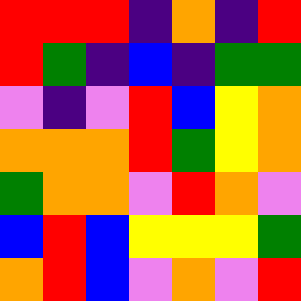[["red", "red", "red", "indigo", "orange", "indigo", "red"], ["red", "green", "indigo", "blue", "indigo", "green", "green"], ["violet", "indigo", "violet", "red", "blue", "yellow", "orange"], ["orange", "orange", "orange", "red", "green", "yellow", "orange"], ["green", "orange", "orange", "violet", "red", "orange", "violet"], ["blue", "red", "blue", "yellow", "yellow", "yellow", "green"], ["orange", "red", "blue", "violet", "orange", "violet", "red"]]